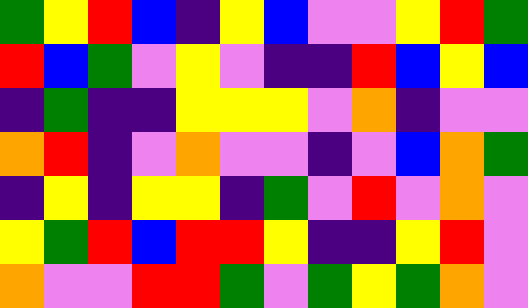[["green", "yellow", "red", "blue", "indigo", "yellow", "blue", "violet", "violet", "yellow", "red", "green"], ["red", "blue", "green", "violet", "yellow", "violet", "indigo", "indigo", "red", "blue", "yellow", "blue"], ["indigo", "green", "indigo", "indigo", "yellow", "yellow", "yellow", "violet", "orange", "indigo", "violet", "violet"], ["orange", "red", "indigo", "violet", "orange", "violet", "violet", "indigo", "violet", "blue", "orange", "green"], ["indigo", "yellow", "indigo", "yellow", "yellow", "indigo", "green", "violet", "red", "violet", "orange", "violet"], ["yellow", "green", "red", "blue", "red", "red", "yellow", "indigo", "indigo", "yellow", "red", "violet"], ["orange", "violet", "violet", "red", "red", "green", "violet", "green", "yellow", "green", "orange", "violet"]]